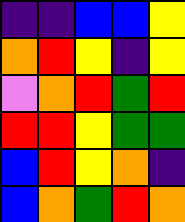[["indigo", "indigo", "blue", "blue", "yellow"], ["orange", "red", "yellow", "indigo", "yellow"], ["violet", "orange", "red", "green", "red"], ["red", "red", "yellow", "green", "green"], ["blue", "red", "yellow", "orange", "indigo"], ["blue", "orange", "green", "red", "orange"]]